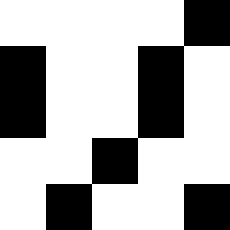[["white", "white", "white", "white", "black"], ["black", "white", "white", "black", "white"], ["black", "white", "white", "black", "white"], ["white", "white", "black", "white", "white"], ["white", "black", "white", "white", "black"]]